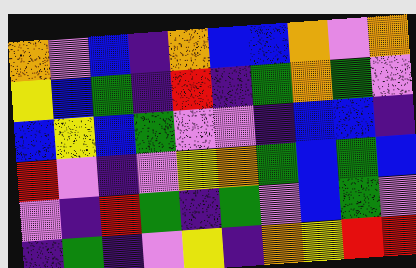[["orange", "violet", "blue", "indigo", "orange", "blue", "blue", "orange", "violet", "orange"], ["yellow", "blue", "green", "indigo", "red", "indigo", "green", "orange", "green", "violet"], ["blue", "yellow", "blue", "green", "violet", "violet", "indigo", "blue", "blue", "indigo"], ["red", "violet", "indigo", "violet", "yellow", "orange", "green", "blue", "green", "blue"], ["violet", "indigo", "red", "green", "indigo", "green", "violet", "blue", "green", "violet"], ["indigo", "green", "indigo", "violet", "yellow", "indigo", "orange", "yellow", "red", "red"]]